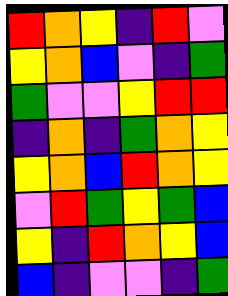[["red", "orange", "yellow", "indigo", "red", "violet"], ["yellow", "orange", "blue", "violet", "indigo", "green"], ["green", "violet", "violet", "yellow", "red", "red"], ["indigo", "orange", "indigo", "green", "orange", "yellow"], ["yellow", "orange", "blue", "red", "orange", "yellow"], ["violet", "red", "green", "yellow", "green", "blue"], ["yellow", "indigo", "red", "orange", "yellow", "blue"], ["blue", "indigo", "violet", "violet", "indigo", "green"]]